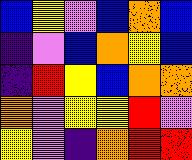[["blue", "yellow", "violet", "blue", "orange", "blue"], ["indigo", "violet", "blue", "orange", "yellow", "blue"], ["indigo", "red", "yellow", "blue", "orange", "orange"], ["orange", "violet", "yellow", "yellow", "red", "violet"], ["yellow", "violet", "indigo", "orange", "red", "red"]]